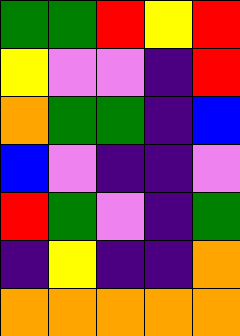[["green", "green", "red", "yellow", "red"], ["yellow", "violet", "violet", "indigo", "red"], ["orange", "green", "green", "indigo", "blue"], ["blue", "violet", "indigo", "indigo", "violet"], ["red", "green", "violet", "indigo", "green"], ["indigo", "yellow", "indigo", "indigo", "orange"], ["orange", "orange", "orange", "orange", "orange"]]